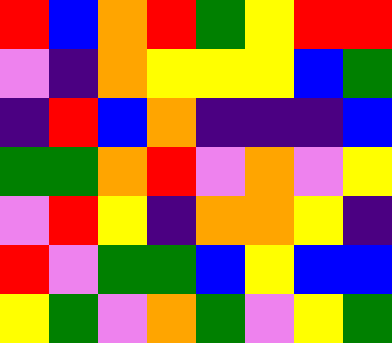[["red", "blue", "orange", "red", "green", "yellow", "red", "red"], ["violet", "indigo", "orange", "yellow", "yellow", "yellow", "blue", "green"], ["indigo", "red", "blue", "orange", "indigo", "indigo", "indigo", "blue"], ["green", "green", "orange", "red", "violet", "orange", "violet", "yellow"], ["violet", "red", "yellow", "indigo", "orange", "orange", "yellow", "indigo"], ["red", "violet", "green", "green", "blue", "yellow", "blue", "blue"], ["yellow", "green", "violet", "orange", "green", "violet", "yellow", "green"]]